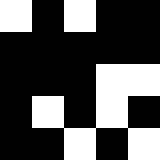[["white", "black", "white", "black", "black"], ["black", "black", "black", "black", "black"], ["black", "black", "black", "white", "white"], ["black", "white", "black", "white", "black"], ["black", "black", "white", "black", "white"]]